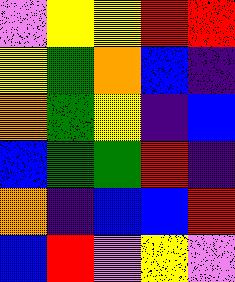[["violet", "yellow", "yellow", "red", "red"], ["yellow", "green", "orange", "blue", "indigo"], ["orange", "green", "yellow", "indigo", "blue"], ["blue", "green", "green", "red", "indigo"], ["orange", "indigo", "blue", "blue", "red"], ["blue", "red", "violet", "yellow", "violet"]]